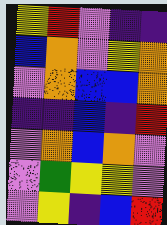[["yellow", "red", "violet", "indigo", "indigo"], ["blue", "orange", "violet", "yellow", "orange"], ["violet", "orange", "blue", "blue", "orange"], ["indigo", "indigo", "blue", "indigo", "red"], ["violet", "orange", "blue", "orange", "violet"], ["violet", "green", "yellow", "yellow", "violet"], ["violet", "yellow", "indigo", "blue", "red"]]